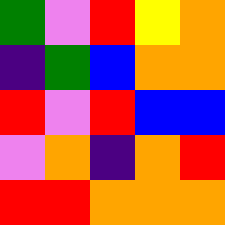[["green", "violet", "red", "yellow", "orange"], ["indigo", "green", "blue", "orange", "orange"], ["red", "violet", "red", "blue", "blue"], ["violet", "orange", "indigo", "orange", "red"], ["red", "red", "orange", "orange", "orange"]]